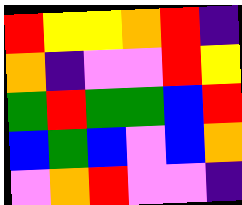[["red", "yellow", "yellow", "orange", "red", "indigo"], ["orange", "indigo", "violet", "violet", "red", "yellow"], ["green", "red", "green", "green", "blue", "red"], ["blue", "green", "blue", "violet", "blue", "orange"], ["violet", "orange", "red", "violet", "violet", "indigo"]]